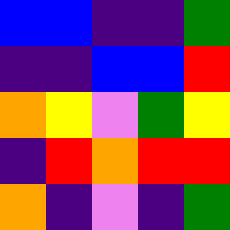[["blue", "blue", "indigo", "indigo", "green"], ["indigo", "indigo", "blue", "blue", "red"], ["orange", "yellow", "violet", "green", "yellow"], ["indigo", "red", "orange", "red", "red"], ["orange", "indigo", "violet", "indigo", "green"]]